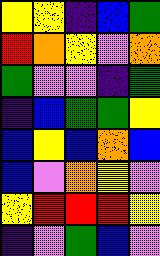[["yellow", "yellow", "indigo", "blue", "green"], ["red", "orange", "yellow", "violet", "orange"], ["green", "violet", "violet", "indigo", "green"], ["indigo", "blue", "green", "green", "yellow"], ["blue", "yellow", "blue", "orange", "blue"], ["blue", "violet", "orange", "yellow", "violet"], ["yellow", "red", "red", "red", "yellow"], ["indigo", "violet", "green", "blue", "violet"]]